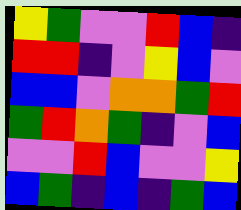[["yellow", "green", "violet", "violet", "red", "blue", "indigo"], ["red", "red", "indigo", "violet", "yellow", "blue", "violet"], ["blue", "blue", "violet", "orange", "orange", "green", "red"], ["green", "red", "orange", "green", "indigo", "violet", "blue"], ["violet", "violet", "red", "blue", "violet", "violet", "yellow"], ["blue", "green", "indigo", "blue", "indigo", "green", "blue"]]